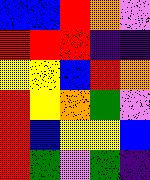[["blue", "blue", "red", "orange", "violet"], ["red", "red", "red", "indigo", "indigo"], ["yellow", "yellow", "blue", "red", "orange"], ["red", "yellow", "orange", "green", "violet"], ["red", "blue", "yellow", "yellow", "blue"], ["red", "green", "violet", "green", "indigo"]]